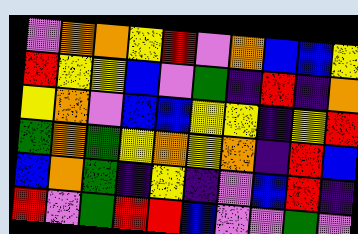[["violet", "orange", "orange", "yellow", "red", "violet", "orange", "blue", "blue", "yellow"], ["red", "yellow", "yellow", "blue", "violet", "green", "indigo", "red", "indigo", "orange"], ["yellow", "orange", "violet", "blue", "blue", "yellow", "yellow", "indigo", "yellow", "red"], ["green", "orange", "green", "yellow", "orange", "yellow", "orange", "indigo", "red", "blue"], ["blue", "orange", "green", "indigo", "yellow", "indigo", "violet", "blue", "red", "indigo"], ["red", "violet", "green", "red", "red", "blue", "violet", "violet", "green", "violet"]]